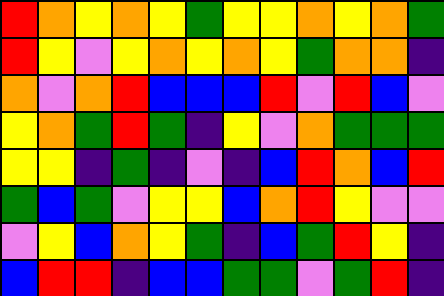[["red", "orange", "yellow", "orange", "yellow", "green", "yellow", "yellow", "orange", "yellow", "orange", "green"], ["red", "yellow", "violet", "yellow", "orange", "yellow", "orange", "yellow", "green", "orange", "orange", "indigo"], ["orange", "violet", "orange", "red", "blue", "blue", "blue", "red", "violet", "red", "blue", "violet"], ["yellow", "orange", "green", "red", "green", "indigo", "yellow", "violet", "orange", "green", "green", "green"], ["yellow", "yellow", "indigo", "green", "indigo", "violet", "indigo", "blue", "red", "orange", "blue", "red"], ["green", "blue", "green", "violet", "yellow", "yellow", "blue", "orange", "red", "yellow", "violet", "violet"], ["violet", "yellow", "blue", "orange", "yellow", "green", "indigo", "blue", "green", "red", "yellow", "indigo"], ["blue", "red", "red", "indigo", "blue", "blue", "green", "green", "violet", "green", "red", "indigo"]]